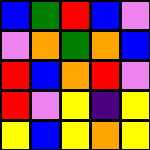[["blue", "green", "red", "blue", "violet"], ["violet", "orange", "green", "orange", "blue"], ["red", "blue", "orange", "red", "violet"], ["red", "violet", "yellow", "indigo", "yellow"], ["yellow", "blue", "yellow", "orange", "yellow"]]